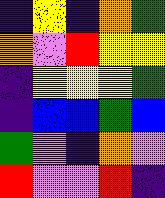[["indigo", "yellow", "indigo", "orange", "green"], ["orange", "violet", "red", "yellow", "yellow"], ["indigo", "yellow", "yellow", "yellow", "green"], ["indigo", "blue", "blue", "green", "blue"], ["green", "violet", "indigo", "orange", "violet"], ["red", "violet", "violet", "red", "indigo"]]